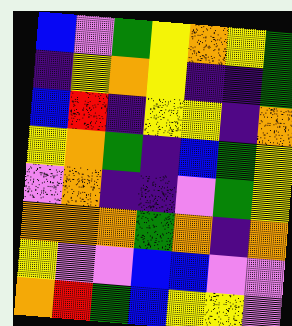[["blue", "violet", "green", "yellow", "orange", "yellow", "green"], ["indigo", "yellow", "orange", "yellow", "indigo", "indigo", "green"], ["blue", "red", "indigo", "yellow", "yellow", "indigo", "orange"], ["yellow", "orange", "green", "indigo", "blue", "green", "yellow"], ["violet", "orange", "indigo", "indigo", "violet", "green", "yellow"], ["orange", "orange", "orange", "green", "orange", "indigo", "orange"], ["yellow", "violet", "violet", "blue", "blue", "violet", "violet"], ["orange", "red", "green", "blue", "yellow", "yellow", "violet"]]